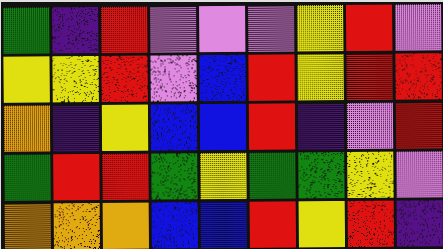[["green", "indigo", "red", "violet", "violet", "violet", "yellow", "red", "violet"], ["yellow", "yellow", "red", "violet", "blue", "red", "yellow", "red", "red"], ["orange", "indigo", "yellow", "blue", "blue", "red", "indigo", "violet", "red"], ["green", "red", "red", "green", "yellow", "green", "green", "yellow", "violet"], ["orange", "orange", "orange", "blue", "blue", "red", "yellow", "red", "indigo"]]